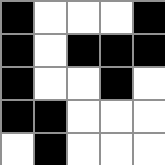[["black", "white", "white", "white", "black"], ["black", "white", "black", "black", "black"], ["black", "white", "white", "black", "white"], ["black", "black", "white", "white", "white"], ["white", "black", "white", "white", "white"]]